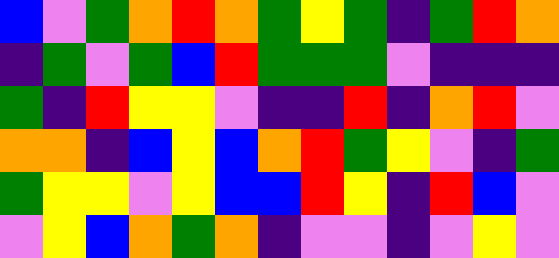[["blue", "violet", "green", "orange", "red", "orange", "green", "yellow", "green", "indigo", "green", "red", "orange"], ["indigo", "green", "violet", "green", "blue", "red", "green", "green", "green", "violet", "indigo", "indigo", "indigo"], ["green", "indigo", "red", "yellow", "yellow", "violet", "indigo", "indigo", "red", "indigo", "orange", "red", "violet"], ["orange", "orange", "indigo", "blue", "yellow", "blue", "orange", "red", "green", "yellow", "violet", "indigo", "green"], ["green", "yellow", "yellow", "violet", "yellow", "blue", "blue", "red", "yellow", "indigo", "red", "blue", "violet"], ["violet", "yellow", "blue", "orange", "green", "orange", "indigo", "violet", "violet", "indigo", "violet", "yellow", "violet"]]